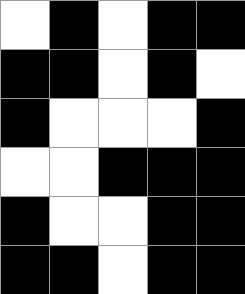[["white", "black", "white", "black", "black"], ["black", "black", "white", "black", "white"], ["black", "white", "white", "white", "black"], ["white", "white", "black", "black", "black"], ["black", "white", "white", "black", "black"], ["black", "black", "white", "black", "black"]]